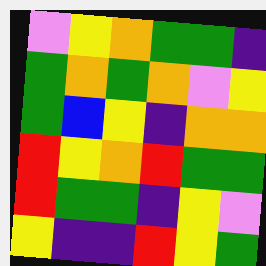[["violet", "yellow", "orange", "green", "green", "indigo"], ["green", "orange", "green", "orange", "violet", "yellow"], ["green", "blue", "yellow", "indigo", "orange", "orange"], ["red", "yellow", "orange", "red", "green", "green"], ["red", "green", "green", "indigo", "yellow", "violet"], ["yellow", "indigo", "indigo", "red", "yellow", "green"]]